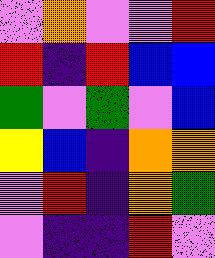[["violet", "orange", "violet", "violet", "red"], ["red", "indigo", "red", "blue", "blue"], ["green", "violet", "green", "violet", "blue"], ["yellow", "blue", "indigo", "orange", "orange"], ["violet", "red", "indigo", "orange", "green"], ["violet", "indigo", "indigo", "red", "violet"]]